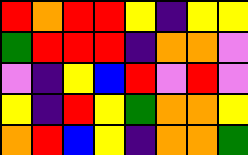[["red", "orange", "red", "red", "yellow", "indigo", "yellow", "yellow"], ["green", "red", "red", "red", "indigo", "orange", "orange", "violet"], ["violet", "indigo", "yellow", "blue", "red", "violet", "red", "violet"], ["yellow", "indigo", "red", "yellow", "green", "orange", "orange", "yellow"], ["orange", "red", "blue", "yellow", "indigo", "orange", "orange", "green"]]